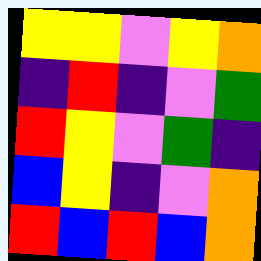[["yellow", "yellow", "violet", "yellow", "orange"], ["indigo", "red", "indigo", "violet", "green"], ["red", "yellow", "violet", "green", "indigo"], ["blue", "yellow", "indigo", "violet", "orange"], ["red", "blue", "red", "blue", "orange"]]